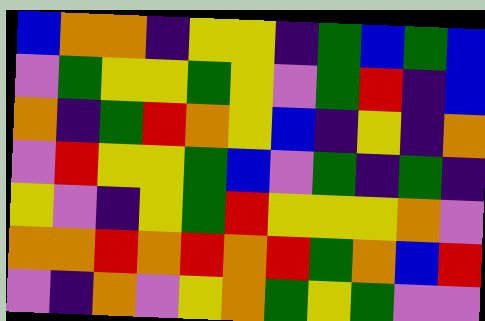[["blue", "orange", "orange", "indigo", "yellow", "yellow", "indigo", "green", "blue", "green", "blue"], ["violet", "green", "yellow", "yellow", "green", "yellow", "violet", "green", "red", "indigo", "blue"], ["orange", "indigo", "green", "red", "orange", "yellow", "blue", "indigo", "yellow", "indigo", "orange"], ["violet", "red", "yellow", "yellow", "green", "blue", "violet", "green", "indigo", "green", "indigo"], ["yellow", "violet", "indigo", "yellow", "green", "red", "yellow", "yellow", "yellow", "orange", "violet"], ["orange", "orange", "red", "orange", "red", "orange", "red", "green", "orange", "blue", "red"], ["violet", "indigo", "orange", "violet", "yellow", "orange", "green", "yellow", "green", "violet", "violet"]]